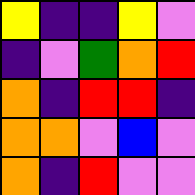[["yellow", "indigo", "indigo", "yellow", "violet"], ["indigo", "violet", "green", "orange", "red"], ["orange", "indigo", "red", "red", "indigo"], ["orange", "orange", "violet", "blue", "violet"], ["orange", "indigo", "red", "violet", "violet"]]